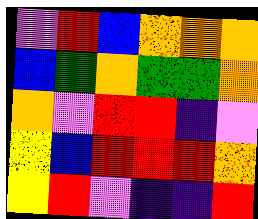[["violet", "red", "blue", "orange", "orange", "orange"], ["blue", "green", "orange", "green", "green", "orange"], ["orange", "violet", "red", "red", "indigo", "violet"], ["yellow", "blue", "red", "red", "red", "orange"], ["yellow", "red", "violet", "indigo", "indigo", "red"]]